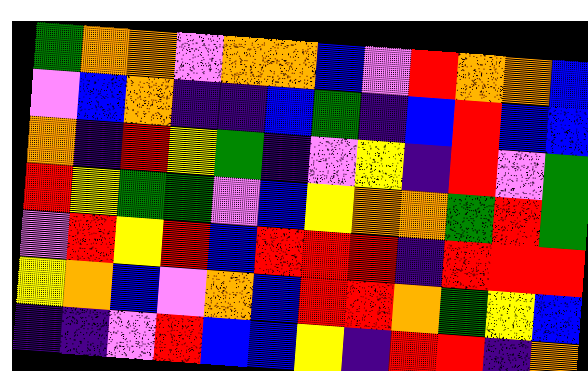[["green", "orange", "orange", "violet", "orange", "orange", "blue", "violet", "red", "orange", "orange", "blue"], ["violet", "blue", "orange", "indigo", "indigo", "blue", "green", "indigo", "blue", "red", "blue", "blue"], ["orange", "indigo", "red", "yellow", "green", "indigo", "violet", "yellow", "indigo", "red", "violet", "green"], ["red", "yellow", "green", "green", "violet", "blue", "yellow", "orange", "orange", "green", "red", "green"], ["violet", "red", "yellow", "red", "blue", "red", "red", "red", "indigo", "red", "red", "red"], ["yellow", "orange", "blue", "violet", "orange", "blue", "red", "red", "orange", "green", "yellow", "blue"], ["indigo", "indigo", "violet", "red", "blue", "blue", "yellow", "indigo", "red", "red", "indigo", "orange"]]